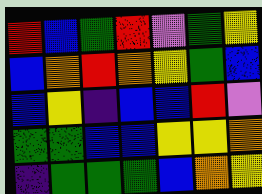[["red", "blue", "green", "red", "violet", "green", "yellow"], ["blue", "orange", "red", "orange", "yellow", "green", "blue"], ["blue", "yellow", "indigo", "blue", "blue", "red", "violet"], ["green", "green", "blue", "blue", "yellow", "yellow", "orange"], ["indigo", "green", "green", "green", "blue", "orange", "yellow"]]